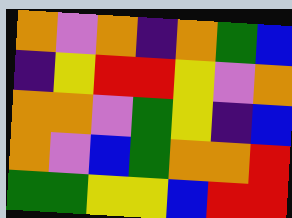[["orange", "violet", "orange", "indigo", "orange", "green", "blue"], ["indigo", "yellow", "red", "red", "yellow", "violet", "orange"], ["orange", "orange", "violet", "green", "yellow", "indigo", "blue"], ["orange", "violet", "blue", "green", "orange", "orange", "red"], ["green", "green", "yellow", "yellow", "blue", "red", "red"]]